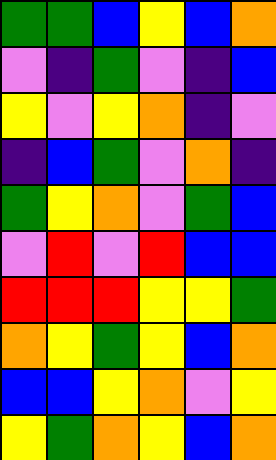[["green", "green", "blue", "yellow", "blue", "orange"], ["violet", "indigo", "green", "violet", "indigo", "blue"], ["yellow", "violet", "yellow", "orange", "indigo", "violet"], ["indigo", "blue", "green", "violet", "orange", "indigo"], ["green", "yellow", "orange", "violet", "green", "blue"], ["violet", "red", "violet", "red", "blue", "blue"], ["red", "red", "red", "yellow", "yellow", "green"], ["orange", "yellow", "green", "yellow", "blue", "orange"], ["blue", "blue", "yellow", "orange", "violet", "yellow"], ["yellow", "green", "orange", "yellow", "blue", "orange"]]